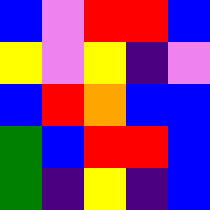[["blue", "violet", "red", "red", "blue"], ["yellow", "violet", "yellow", "indigo", "violet"], ["blue", "red", "orange", "blue", "blue"], ["green", "blue", "red", "red", "blue"], ["green", "indigo", "yellow", "indigo", "blue"]]